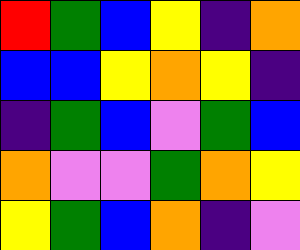[["red", "green", "blue", "yellow", "indigo", "orange"], ["blue", "blue", "yellow", "orange", "yellow", "indigo"], ["indigo", "green", "blue", "violet", "green", "blue"], ["orange", "violet", "violet", "green", "orange", "yellow"], ["yellow", "green", "blue", "orange", "indigo", "violet"]]